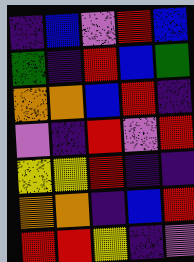[["indigo", "blue", "violet", "red", "blue"], ["green", "indigo", "red", "blue", "green"], ["orange", "orange", "blue", "red", "indigo"], ["violet", "indigo", "red", "violet", "red"], ["yellow", "yellow", "red", "indigo", "indigo"], ["orange", "orange", "indigo", "blue", "red"], ["red", "red", "yellow", "indigo", "violet"]]